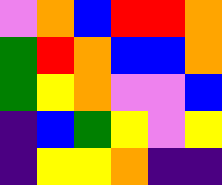[["violet", "orange", "blue", "red", "red", "orange"], ["green", "red", "orange", "blue", "blue", "orange"], ["green", "yellow", "orange", "violet", "violet", "blue"], ["indigo", "blue", "green", "yellow", "violet", "yellow"], ["indigo", "yellow", "yellow", "orange", "indigo", "indigo"]]